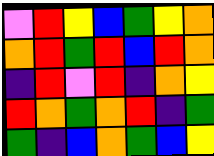[["violet", "red", "yellow", "blue", "green", "yellow", "orange"], ["orange", "red", "green", "red", "blue", "red", "orange"], ["indigo", "red", "violet", "red", "indigo", "orange", "yellow"], ["red", "orange", "green", "orange", "red", "indigo", "green"], ["green", "indigo", "blue", "orange", "green", "blue", "yellow"]]